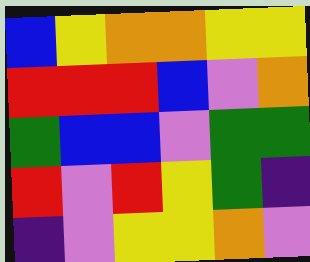[["blue", "yellow", "orange", "orange", "yellow", "yellow"], ["red", "red", "red", "blue", "violet", "orange"], ["green", "blue", "blue", "violet", "green", "green"], ["red", "violet", "red", "yellow", "green", "indigo"], ["indigo", "violet", "yellow", "yellow", "orange", "violet"]]